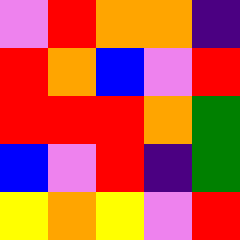[["violet", "red", "orange", "orange", "indigo"], ["red", "orange", "blue", "violet", "red"], ["red", "red", "red", "orange", "green"], ["blue", "violet", "red", "indigo", "green"], ["yellow", "orange", "yellow", "violet", "red"]]